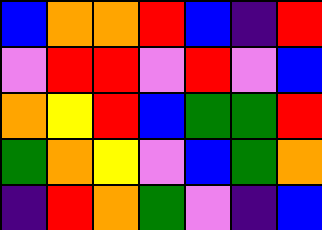[["blue", "orange", "orange", "red", "blue", "indigo", "red"], ["violet", "red", "red", "violet", "red", "violet", "blue"], ["orange", "yellow", "red", "blue", "green", "green", "red"], ["green", "orange", "yellow", "violet", "blue", "green", "orange"], ["indigo", "red", "orange", "green", "violet", "indigo", "blue"]]